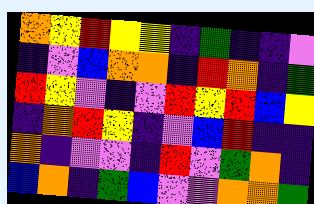[["orange", "yellow", "red", "yellow", "yellow", "indigo", "green", "indigo", "indigo", "violet"], ["indigo", "violet", "blue", "orange", "orange", "indigo", "red", "orange", "indigo", "green"], ["red", "yellow", "violet", "indigo", "violet", "red", "yellow", "red", "blue", "yellow"], ["indigo", "orange", "red", "yellow", "indigo", "violet", "blue", "red", "indigo", "indigo"], ["orange", "indigo", "violet", "violet", "indigo", "red", "violet", "green", "orange", "indigo"], ["blue", "orange", "indigo", "green", "blue", "violet", "violet", "orange", "orange", "green"]]